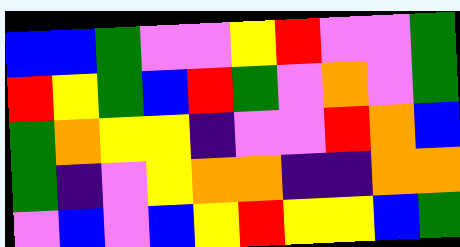[["blue", "blue", "green", "violet", "violet", "yellow", "red", "violet", "violet", "green"], ["red", "yellow", "green", "blue", "red", "green", "violet", "orange", "violet", "green"], ["green", "orange", "yellow", "yellow", "indigo", "violet", "violet", "red", "orange", "blue"], ["green", "indigo", "violet", "yellow", "orange", "orange", "indigo", "indigo", "orange", "orange"], ["violet", "blue", "violet", "blue", "yellow", "red", "yellow", "yellow", "blue", "green"]]